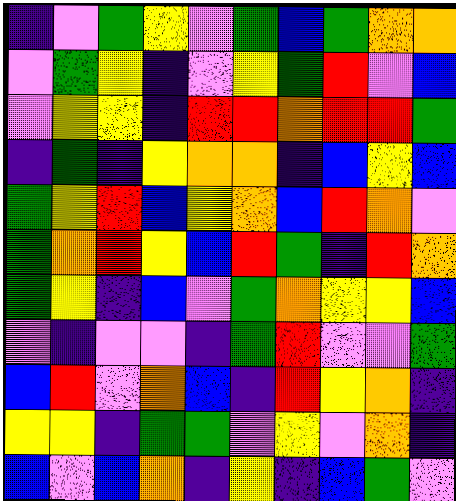[["indigo", "violet", "green", "yellow", "violet", "green", "blue", "green", "orange", "orange"], ["violet", "green", "yellow", "indigo", "violet", "yellow", "green", "red", "violet", "blue"], ["violet", "yellow", "yellow", "indigo", "red", "red", "orange", "red", "red", "green"], ["indigo", "green", "indigo", "yellow", "orange", "orange", "indigo", "blue", "yellow", "blue"], ["green", "yellow", "red", "blue", "yellow", "orange", "blue", "red", "orange", "violet"], ["green", "orange", "red", "yellow", "blue", "red", "green", "indigo", "red", "orange"], ["green", "yellow", "indigo", "blue", "violet", "green", "orange", "yellow", "yellow", "blue"], ["violet", "indigo", "violet", "violet", "indigo", "green", "red", "violet", "violet", "green"], ["blue", "red", "violet", "orange", "blue", "indigo", "red", "yellow", "orange", "indigo"], ["yellow", "yellow", "indigo", "green", "green", "violet", "yellow", "violet", "orange", "indigo"], ["blue", "violet", "blue", "orange", "indigo", "yellow", "indigo", "blue", "green", "violet"]]